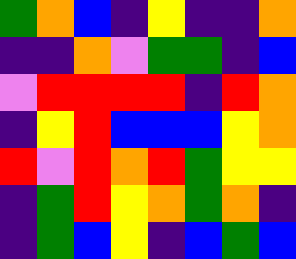[["green", "orange", "blue", "indigo", "yellow", "indigo", "indigo", "orange"], ["indigo", "indigo", "orange", "violet", "green", "green", "indigo", "blue"], ["violet", "red", "red", "red", "red", "indigo", "red", "orange"], ["indigo", "yellow", "red", "blue", "blue", "blue", "yellow", "orange"], ["red", "violet", "red", "orange", "red", "green", "yellow", "yellow"], ["indigo", "green", "red", "yellow", "orange", "green", "orange", "indigo"], ["indigo", "green", "blue", "yellow", "indigo", "blue", "green", "blue"]]